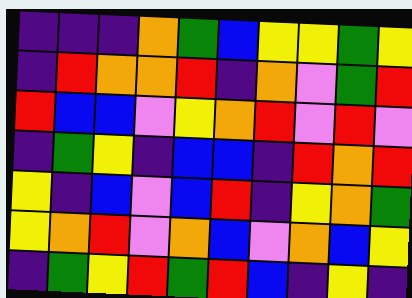[["indigo", "indigo", "indigo", "orange", "green", "blue", "yellow", "yellow", "green", "yellow"], ["indigo", "red", "orange", "orange", "red", "indigo", "orange", "violet", "green", "red"], ["red", "blue", "blue", "violet", "yellow", "orange", "red", "violet", "red", "violet"], ["indigo", "green", "yellow", "indigo", "blue", "blue", "indigo", "red", "orange", "red"], ["yellow", "indigo", "blue", "violet", "blue", "red", "indigo", "yellow", "orange", "green"], ["yellow", "orange", "red", "violet", "orange", "blue", "violet", "orange", "blue", "yellow"], ["indigo", "green", "yellow", "red", "green", "red", "blue", "indigo", "yellow", "indigo"]]